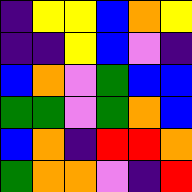[["indigo", "yellow", "yellow", "blue", "orange", "yellow"], ["indigo", "indigo", "yellow", "blue", "violet", "indigo"], ["blue", "orange", "violet", "green", "blue", "blue"], ["green", "green", "violet", "green", "orange", "blue"], ["blue", "orange", "indigo", "red", "red", "orange"], ["green", "orange", "orange", "violet", "indigo", "red"]]